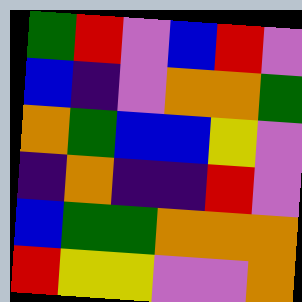[["green", "red", "violet", "blue", "red", "violet"], ["blue", "indigo", "violet", "orange", "orange", "green"], ["orange", "green", "blue", "blue", "yellow", "violet"], ["indigo", "orange", "indigo", "indigo", "red", "violet"], ["blue", "green", "green", "orange", "orange", "orange"], ["red", "yellow", "yellow", "violet", "violet", "orange"]]